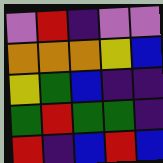[["violet", "red", "indigo", "violet", "violet"], ["orange", "orange", "orange", "yellow", "blue"], ["yellow", "green", "blue", "indigo", "indigo"], ["green", "red", "green", "green", "indigo"], ["red", "indigo", "blue", "red", "blue"]]